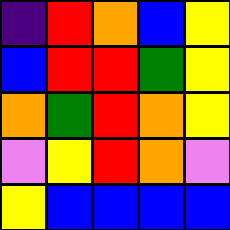[["indigo", "red", "orange", "blue", "yellow"], ["blue", "red", "red", "green", "yellow"], ["orange", "green", "red", "orange", "yellow"], ["violet", "yellow", "red", "orange", "violet"], ["yellow", "blue", "blue", "blue", "blue"]]